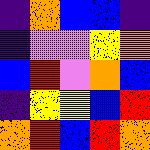[["indigo", "orange", "blue", "blue", "indigo"], ["indigo", "violet", "violet", "yellow", "orange"], ["blue", "red", "violet", "orange", "blue"], ["indigo", "yellow", "yellow", "blue", "red"], ["orange", "red", "blue", "red", "orange"]]